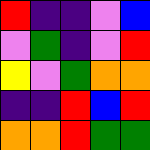[["red", "indigo", "indigo", "violet", "blue"], ["violet", "green", "indigo", "violet", "red"], ["yellow", "violet", "green", "orange", "orange"], ["indigo", "indigo", "red", "blue", "red"], ["orange", "orange", "red", "green", "green"]]